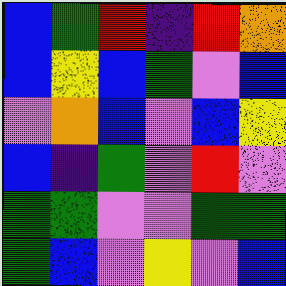[["blue", "green", "red", "indigo", "red", "orange"], ["blue", "yellow", "blue", "green", "violet", "blue"], ["violet", "orange", "blue", "violet", "blue", "yellow"], ["blue", "indigo", "green", "violet", "red", "violet"], ["green", "green", "violet", "violet", "green", "green"], ["green", "blue", "violet", "yellow", "violet", "blue"]]